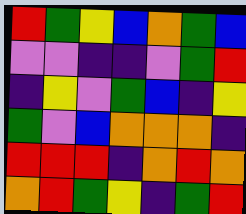[["red", "green", "yellow", "blue", "orange", "green", "blue"], ["violet", "violet", "indigo", "indigo", "violet", "green", "red"], ["indigo", "yellow", "violet", "green", "blue", "indigo", "yellow"], ["green", "violet", "blue", "orange", "orange", "orange", "indigo"], ["red", "red", "red", "indigo", "orange", "red", "orange"], ["orange", "red", "green", "yellow", "indigo", "green", "red"]]